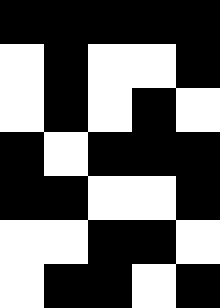[["black", "black", "black", "black", "black"], ["white", "black", "white", "white", "black"], ["white", "black", "white", "black", "white"], ["black", "white", "black", "black", "black"], ["black", "black", "white", "white", "black"], ["white", "white", "black", "black", "white"], ["white", "black", "black", "white", "black"]]